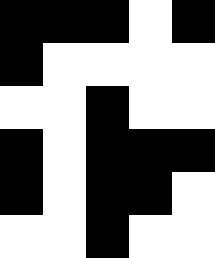[["black", "black", "black", "white", "black"], ["black", "white", "white", "white", "white"], ["white", "white", "black", "white", "white"], ["black", "white", "black", "black", "black"], ["black", "white", "black", "black", "white"], ["white", "white", "black", "white", "white"]]